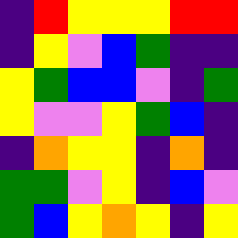[["indigo", "red", "yellow", "yellow", "yellow", "red", "red"], ["indigo", "yellow", "violet", "blue", "green", "indigo", "indigo"], ["yellow", "green", "blue", "blue", "violet", "indigo", "green"], ["yellow", "violet", "violet", "yellow", "green", "blue", "indigo"], ["indigo", "orange", "yellow", "yellow", "indigo", "orange", "indigo"], ["green", "green", "violet", "yellow", "indigo", "blue", "violet"], ["green", "blue", "yellow", "orange", "yellow", "indigo", "yellow"]]